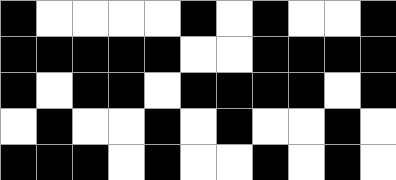[["black", "white", "white", "white", "white", "black", "white", "black", "white", "white", "black"], ["black", "black", "black", "black", "black", "white", "white", "black", "black", "black", "black"], ["black", "white", "black", "black", "white", "black", "black", "black", "black", "white", "black"], ["white", "black", "white", "white", "black", "white", "black", "white", "white", "black", "white"], ["black", "black", "black", "white", "black", "white", "white", "black", "white", "black", "white"]]